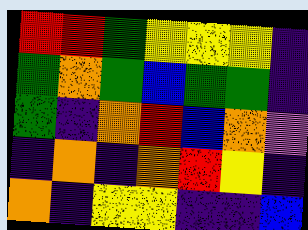[["red", "red", "green", "yellow", "yellow", "yellow", "indigo"], ["green", "orange", "green", "blue", "green", "green", "indigo"], ["green", "indigo", "orange", "red", "blue", "orange", "violet"], ["indigo", "orange", "indigo", "orange", "red", "yellow", "indigo"], ["orange", "indigo", "yellow", "yellow", "indigo", "indigo", "blue"]]